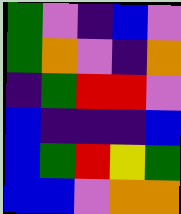[["green", "violet", "indigo", "blue", "violet"], ["green", "orange", "violet", "indigo", "orange"], ["indigo", "green", "red", "red", "violet"], ["blue", "indigo", "indigo", "indigo", "blue"], ["blue", "green", "red", "yellow", "green"], ["blue", "blue", "violet", "orange", "orange"]]